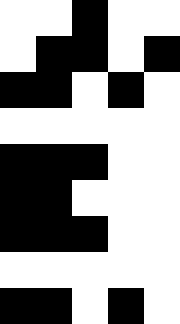[["white", "white", "black", "white", "white"], ["white", "black", "black", "white", "black"], ["black", "black", "white", "black", "white"], ["white", "white", "white", "white", "white"], ["black", "black", "black", "white", "white"], ["black", "black", "white", "white", "white"], ["black", "black", "black", "white", "white"], ["white", "white", "white", "white", "white"], ["black", "black", "white", "black", "white"]]